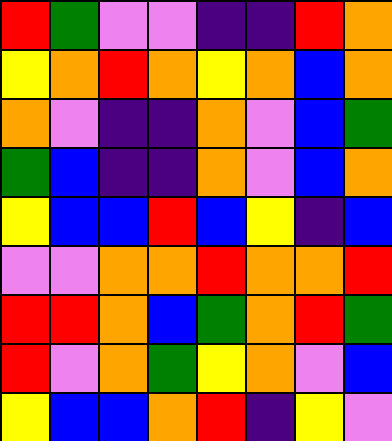[["red", "green", "violet", "violet", "indigo", "indigo", "red", "orange"], ["yellow", "orange", "red", "orange", "yellow", "orange", "blue", "orange"], ["orange", "violet", "indigo", "indigo", "orange", "violet", "blue", "green"], ["green", "blue", "indigo", "indigo", "orange", "violet", "blue", "orange"], ["yellow", "blue", "blue", "red", "blue", "yellow", "indigo", "blue"], ["violet", "violet", "orange", "orange", "red", "orange", "orange", "red"], ["red", "red", "orange", "blue", "green", "orange", "red", "green"], ["red", "violet", "orange", "green", "yellow", "orange", "violet", "blue"], ["yellow", "blue", "blue", "orange", "red", "indigo", "yellow", "violet"]]